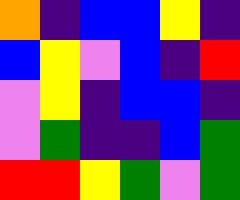[["orange", "indigo", "blue", "blue", "yellow", "indigo"], ["blue", "yellow", "violet", "blue", "indigo", "red"], ["violet", "yellow", "indigo", "blue", "blue", "indigo"], ["violet", "green", "indigo", "indigo", "blue", "green"], ["red", "red", "yellow", "green", "violet", "green"]]